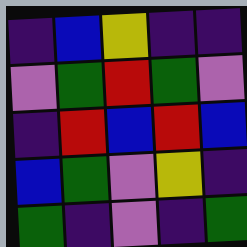[["indigo", "blue", "yellow", "indigo", "indigo"], ["violet", "green", "red", "green", "violet"], ["indigo", "red", "blue", "red", "blue"], ["blue", "green", "violet", "yellow", "indigo"], ["green", "indigo", "violet", "indigo", "green"]]